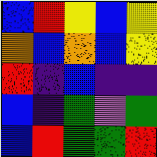[["blue", "red", "yellow", "blue", "yellow"], ["orange", "blue", "orange", "blue", "yellow"], ["red", "indigo", "blue", "indigo", "indigo"], ["blue", "indigo", "green", "violet", "green"], ["blue", "red", "green", "green", "red"]]